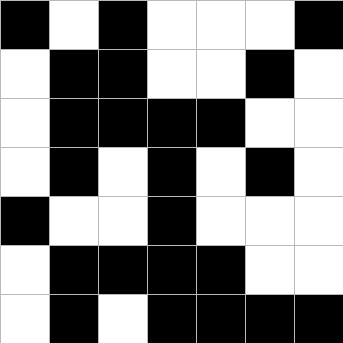[["black", "white", "black", "white", "white", "white", "black"], ["white", "black", "black", "white", "white", "black", "white"], ["white", "black", "black", "black", "black", "white", "white"], ["white", "black", "white", "black", "white", "black", "white"], ["black", "white", "white", "black", "white", "white", "white"], ["white", "black", "black", "black", "black", "white", "white"], ["white", "black", "white", "black", "black", "black", "black"]]